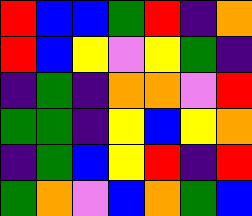[["red", "blue", "blue", "green", "red", "indigo", "orange"], ["red", "blue", "yellow", "violet", "yellow", "green", "indigo"], ["indigo", "green", "indigo", "orange", "orange", "violet", "red"], ["green", "green", "indigo", "yellow", "blue", "yellow", "orange"], ["indigo", "green", "blue", "yellow", "red", "indigo", "red"], ["green", "orange", "violet", "blue", "orange", "green", "blue"]]